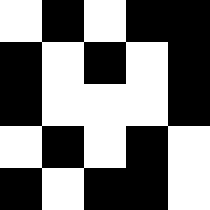[["white", "black", "white", "black", "black"], ["black", "white", "black", "white", "black"], ["black", "white", "white", "white", "black"], ["white", "black", "white", "black", "white"], ["black", "white", "black", "black", "white"]]